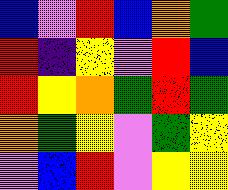[["blue", "violet", "red", "blue", "orange", "green"], ["red", "indigo", "yellow", "violet", "red", "blue"], ["red", "yellow", "orange", "green", "red", "green"], ["orange", "green", "yellow", "violet", "green", "yellow"], ["violet", "blue", "red", "violet", "yellow", "yellow"]]